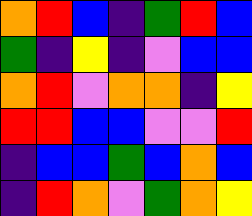[["orange", "red", "blue", "indigo", "green", "red", "blue"], ["green", "indigo", "yellow", "indigo", "violet", "blue", "blue"], ["orange", "red", "violet", "orange", "orange", "indigo", "yellow"], ["red", "red", "blue", "blue", "violet", "violet", "red"], ["indigo", "blue", "blue", "green", "blue", "orange", "blue"], ["indigo", "red", "orange", "violet", "green", "orange", "yellow"]]